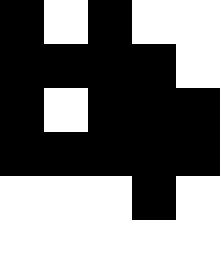[["black", "white", "black", "white", "white"], ["black", "black", "black", "black", "white"], ["black", "white", "black", "black", "black"], ["black", "black", "black", "black", "black"], ["white", "white", "white", "black", "white"], ["white", "white", "white", "white", "white"]]